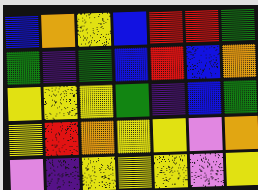[["blue", "orange", "yellow", "blue", "red", "red", "green"], ["green", "indigo", "green", "blue", "red", "blue", "orange"], ["yellow", "yellow", "yellow", "green", "indigo", "blue", "green"], ["yellow", "red", "orange", "yellow", "yellow", "violet", "orange"], ["violet", "indigo", "yellow", "yellow", "yellow", "violet", "yellow"]]